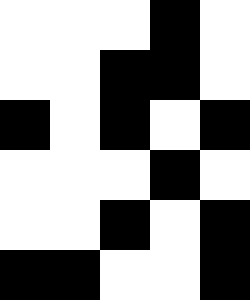[["white", "white", "white", "black", "white"], ["white", "white", "black", "black", "white"], ["black", "white", "black", "white", "black"], ["white", "white", "white", "black", "white"], ["white", "white", "black", "white", "black"], ["black", "black", "white", "white", "black"]]